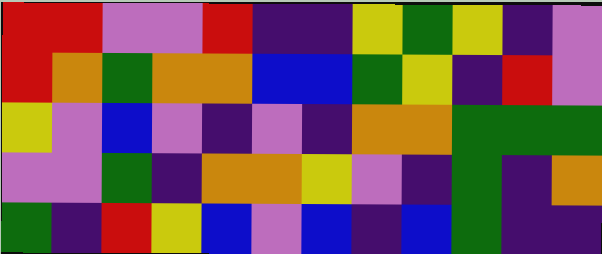[["red", "red", "violet", "violet", "red", "indigo", "indigo", "yellow", "green", "yellow", "indigo", "violet"], ["red", "orange", "green", "orange", "orange", "blue", "blue", "green", "yellow", "indigo", "red", "violet"], ["yellow", "violet", "blue", "violet", "indigo", "violet", "indigo", "orange", "orange", "green", "green", "green"], ["violet", "violet", "green", "indigo", "orange", "orange", "yellow", "violet", "indigo", "green", "indigo", "orange"], ["green", "indigo", "red", "yellow", "blue", "violet", "blue", "indigo", "blue", "green", "indigo", "indigo"]]